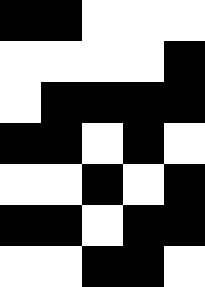[["black", "black", "white", "white", "white"], ["white", "white", "white", "white", "black"], ["white", "black", "black", "black", "black"], ["black", "black", "white", "black", "white"], ["white", "white", "black", "white", "black"], ["black", "black", "white", "black", "black"], ["white", "white", "black", "black", "white"]]